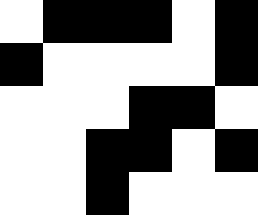[["white", "black", "black", "black", "white", "black"], ["black", "white", "white", "white", "white", "black"], ["white", "white", "white", "black", "black", "white"], ["white", "white", "black", "black", "white", "black"], ["white", "white", "black", "white", "white", "white"]]